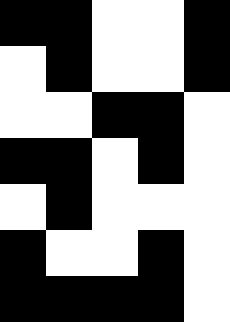[["black", "black", "white", "white", "black"], ["white", "black", "white", "white", "black"], ["white", "white", "black", "black", "white"], ["black", "black", "white", "black", "white"], ["white", "black", "white", "white", "white"], ["black", "white", "white", "black", "white"], ["black", "black", "black", "black", "white"]]